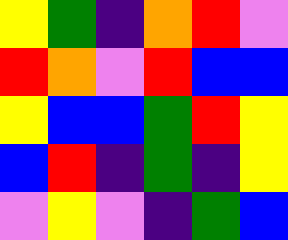[["yellow", "green", "indigo", "orange", "red", "violet"], ["red", "orange", "violet", "red", "blue", "blue"], ["yellow", "blue", "blue", "green", "red", "yellow"], ["blue", "red", "indigo", "green", "indigo", "yellow"], ["violet", "yellow", "violet", "indigo", "green", "blue"]]